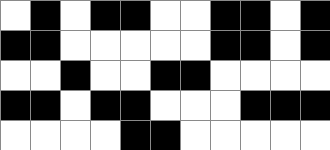[["white", "black", "white", "black", "black", "white", "white", "black", "black", "white", "black"], ["black", "black", "white", "white", "white", "white", "white", "black", "black", "white", "black"], ["white", "white", "black", "white", "white", "black", "black", "white", "white", "white", "white"], ["black", "black", "white", "black", "black", "white", "white", "white", "black", "black", "black"], ["white", "white", "white", "white", "black", "black", "white", "white", "white", "white", "white"]]